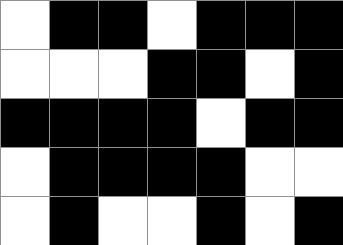[["white", "black", "black", "white", "black", "black", "black"], ["white", "white", "white", "black", "black", "white", "black"], ["black", "black", "black", "black", "white", "black", "black"], ["white", "black", "black", "black", "black", "white", "white"], ["white", "black", "white", "white", "black", "white", "black"]]